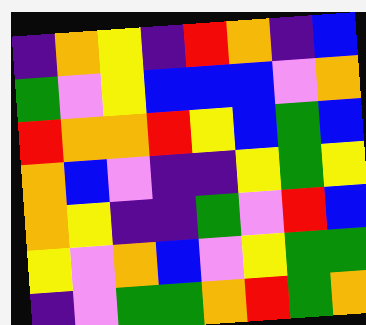[["indigo", "orange", "yellow", "indigo", "red", "orange", "indigo", "blue"], ["green", "violet", "yellow", "blue", "blue", "blue", "violet", "orange"], ["red", "orange", "orange", "red", "yellow", "blue", "green", "blue"], ["orange", "blue", "violet", "indigo", "indigo", "yellow", "green", "yellow"], ["orange", "yellow", "indigo", "indigo", "green", "violet", "red", "blue"], ["yellow", "violet", "orange", "blue", "violet", "yellow", "green", "green"], ["indigo", "violet", "green", "green", "orange", "red", "green", "orange"]]